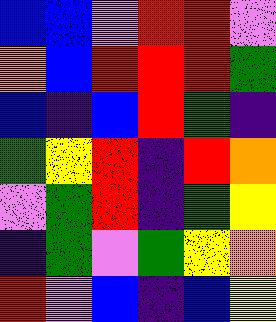[["blue", "blue", "violet", "red", "red", "violet"], ["orange", "blue", "red", "red", "red", "green"], ["blue", "indigo", "blue", "red", "green", "indigo"], ["green", "yellow", "red", "indigo", "red", "orange"], ["violet", "green", "red", "indigo", "green", "yellow"], ["indigo", "green", "violet", "green", "yellow", "orange"], ["red", "violet", "blue", "indigo", "blue", "yellow"]]